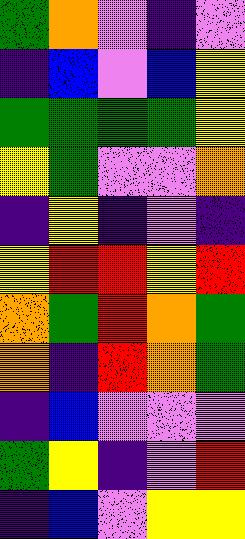[["green", "orange", "violet", "indigo", "violet"], ["indigo", "blue", "violet", "blue", "yellow"], ["green", "green", "green", "green", "yellow"], ["yellow", "green", "violet", "violet", "orange"], ["indigo", "yellow", "indigo", "violet", "indigo"], ["yellow", "red", "red", "yellow", "red"], ["orange", "green", "red", "orange", "green"], ["orange", "indigo", "red", "orange", "green"], ["indigo", "blue", "violet", "violet", "violet"], ["green", "yellow", "indigo", "violet", "red"], ["indigo", "blue", "violet", "yellow", "yellow"]]